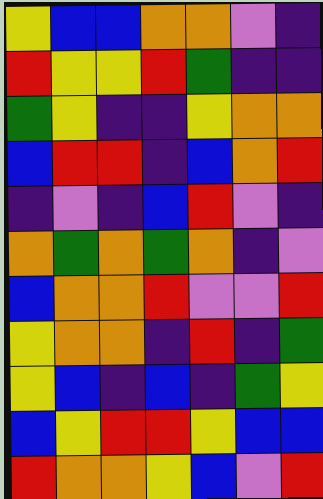[["yellow", "blue", "blue", "orange", "orange", "violet", "indigo"], ["red", "yellow", "yellow", "red", "green", "indigo", "indigo"], ["green", "yellow", "indigo", "indigo", "yellow", "orange", "orange"], ["blue", "red", "red", "indigo", "blue", "orange", "red"], ["indigo", "violet", "indigo", "blue", "red", "violet", "indigo"], ["orange", "green", "orange", "green", "orange", "indigo", "violet"], ["blue", "orange", "orange", "red", "violet", "violet", "red"], ["yellow", "orange", "orange", "indigo", "red", "indigo", "green"], ["yellow", "blue", "indigo", "blue", "indigo", "green", "yellow"], ["blue", "yellow", "red", "red", "yellow", "blue", "blue"], ["red", "orange", "orange", "yellow", "blue", "violet", "red"]]